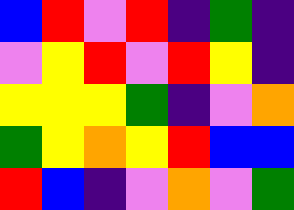[["blue", "red", "violet", "red", "indigo", "green", "indigo"], ["violet", "yellow", "red", "violet", "red", "yellow", "indigo"], ["yellow", "yellow", "yellow", "green", "indigo", "violet", "orange"], ["green", "yellow", "orange", "yellow", "red", "blue", "blue"], ["red", "blue", "indigo", "violet", "orange", "violet", "green"]]